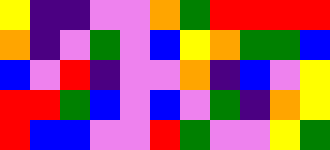[["yellow", "indigo", "indigo", "violet", "violet", "orange", "green", "red", "red", "red", "red"], ["orange", "indigo", "violet", "green", "violet", "blue", "yellow", "orange", "green", "green", "blue"], ["blue", "violet", "red", "indigo", "violet", "violet", "orange", "indigo", "blue", "violet", "yellow"], ["red", "red", "green", "blue", "violet", "blue", "violet", "green", "indigo", "orange", "yellow"], ["red", "blue", "blue", "violet", "violet", "red", "green", "violet", "violet", "yellow", "green"]]